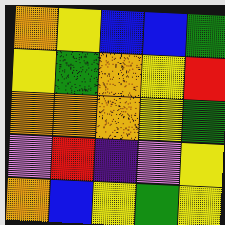[["orange", "yellow", "blue", "blue", "green"], ["yellow", "green", "orange", "yellow", "red"], ["orange", "orange", "orange", "yellow", "green"], ["violet", "red", "indigo", "violet", "yellow"], ["orange", "blue", "yellow", "green", "yellow"]]